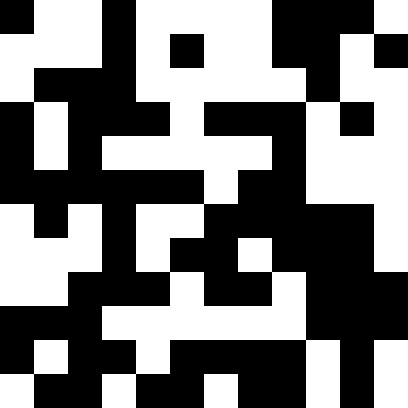[["black", "white", "white", "black", "white", "white", "white", "white", "black", "black", "black", "white"], ["white", "white", "white", "black", "white", "black", "white", "white", "black", "black", "white", "black"], ["white", "black", "black", "black", "white", "white", "white", "white", "white", "black", "white", "white"], ["black", "white", "black", "black", "black", "white", "black", "black", "black", "white", "black", "white"], ["black", "white", "black", "white", "white", "white", "white", "white", "black", "white", "white", "white"], ["black", "black", "black", "black", "black", "black", "white", "black", "black", "white", "white", "white"], ["white", "black", "white", "black", "white", "white", "black", "black", "black", "black", "black", "white"], ["white", "white", "white", "black", "white", "black", "black", "white", "black", "black", "black", "white"], ["white", "white", "black", "black", "black", "white", "black", "black", "white", "black", "black", "black"], ["black", "black", "black", "white", "white", "white", "white", "white", "white", "black", "black", "black"], ["black", "white", "black", "black", "white", "black", "black", "black", "black", "white", "black", "white"], ["white", "black", "black", "white", "black", "black", "white", "black", "black", "white", "black", "white"]]